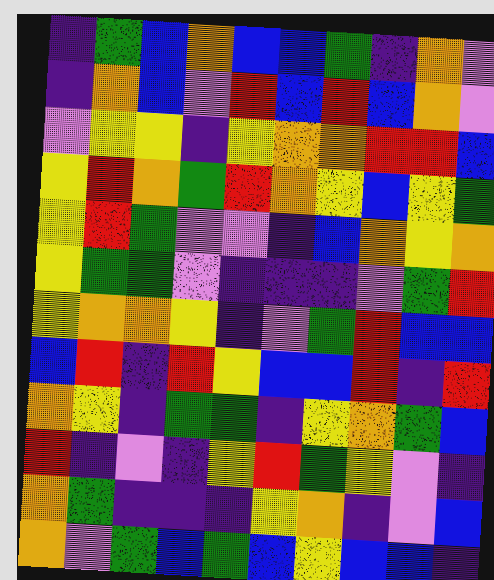[["indigo", "green", "blue", "orange", "blue", "blue", "green", "indigo", "orange", "violet"], ["indigo", "orange", "blue", "violet", "red", "blue", "red", "blue", "orange", "violet"], ["violet", "yellow", "yellow", "indigo", "yellow", "orange", "orange", "red", "red", "blue"], ["yellow", "red", "orange", "green", "red", "orange", "yellow", "blue", "yellow", "green"], ["yellow", "red", "green", "violet", "violet", "indigo", "blue", "orange", "yellow", "orange"], ["yellow", "green", "green", "violet", "indigo", "indigo", "indigo", "violet", "green", "red"], ["yellow", "orange", "orange", "yellow", "indigo", "violet", "green", "red", "blue", "blue"], ["blue", "red", "indigo", "red", "yellow", "blue", "blue", "red", "indigo", "red"], ["orange", "yellow", "indigo", "green", "green", "indigo", "yellow", "orange", "green", "blue"], ["red", "indigo", "violet", "indigo", "yellow", "red", "green", "yellow", "violet", "indigo"], ["orange", "green", "indigo", "indigo", "indigo", "yellow", "orange", "indigo", "violet", "blue"], ["orange", "violet", "green", "blue", "green", "blue", "yellow", "blue", "blue", "indigo"]]